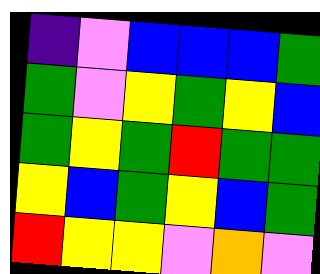[["indigo", "violet", "blue", "blue", "blue", "green"], ["green", "violet", "yellow", "green", "yellow", "blue"], ["green", "yellow", "green", "red", "green", "green"], ["yellow", "blue", "green", "yellow", "blue", "green"], ["red", "yellow", "yellow", "violet", "orange", "violet"]]